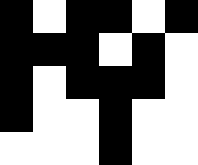[["black", "white", "black", "black", "white", "black"], ["black", "black", "black", "white", "black", "white"], ["black", "white", "black", "black", "black", "white"], ["black", "white", "white", "black", "white", "white"], ["white", "white", "white", "black", "white", "white"]]